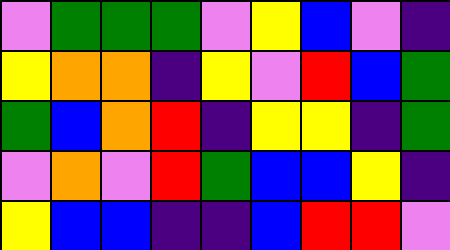[["violet", "green", "green", "green", "violet", "yellow", "blue", "violet", "indigo"], ["yellow", "orange", "orange", "indigo", "yellow", "violet", "red", "blue", "green"], ["green", "blue", "orange", "red", "indigo", "yellow", "yellow", "indigo", "green"], ["violet", "orange", "violet", "red", "green", "blue", "blue", "yellow", "indigo"], ["yellow", "blue", "blue", "indigo", "indigo", "blue", "red", "red", "violet"]]